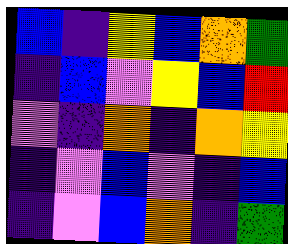[["blue", "indigo", "yellow", "blue", "orange", "green"], ["indigo", "blue", "violet", "yellow", "blue", "red"], ["violet", "indigo", "orange", "indigo", "orange", "yellow"], ["indigo", "violet", "blue", "violet", "indigo", "blue"], ["indigo", "violet", "blue", "orange", "indigo", "green"]]